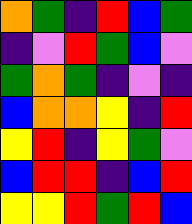[["orange", "green", "indigo", "red", "blue", "green"], ["indigo", "violet", "red", "green", "blue", "violet"], ["green", "orange", "green", "indigo", "violet", "indigo"], ["blue", "orange", "orange", "yellow", "indigo", "red"], ["yellow", "red", "indigo", "yellow", "green", "violet"], ["blue", "red", "red", "indigo", "blue", "red"], ["yellow", "yellow", "red", "green", "red", "blue"]]